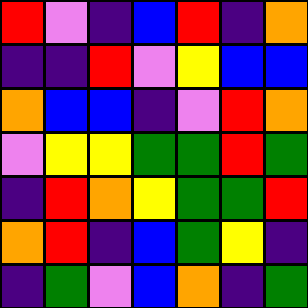[["red", "violet", "indigo", "blue", "red", "indigo", "orange"], ["indigo", "indigo", "red", "violet", "yellow", "blue", "blue"], ["orange", "blue", "blue", "indigo", "violet", "red", "orange"], ["violet", "yellow", "yellow", "green", "green", "red", "green"], ["indigo", "red", "orange", "yellow", "green", "green", "red"], ["orange", "red", "indigo", "blue", "green", "yellow", "indigo"], ["indigo", "green", "violet", "blue", "orange", "indigo", "green"]]